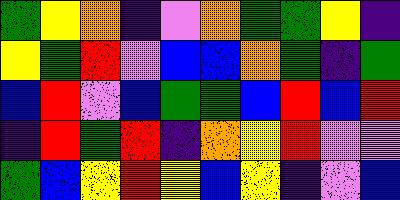[["green", "yellow", "orange", "indigo", "violet", "orange", "green", "green", "yellow", "indigo"], ["yellow", "green", "red", "violet", "blue", "blue", "orange", "green", "indigo", "green"], ["blue", "red", "violet", "blue", "green", "green", "blue", "red", "blue", "red"], ["indigo", "red", "green", "red", "indigo", "orange", "yellow", "red", "violet", "violet"], ["green", "blue", "yellow", "red", "yellow", "blue", "yellow", "indigo", "violet", "blue"]]